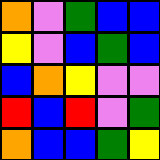[["orange", "violet", "green", "blue", "blue"], ["yellow", "violet", "blue", "green", "blue"], ["blue", "orange", "yellow", "violet", "violet"], ["red", "blue", "red", "violet", "green"], ["orange", "blue", "blue", "green", "yellow"]]